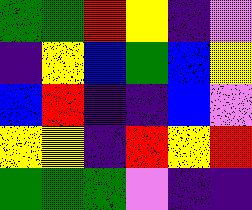[["green", "green", "red", "yellow", "indigo", "violet"], ["indigo", "yellow", "blue", "green", "blue", "yellow"], ["blue", "red", "indigo", "indigo", "blue", "violet"], ["yellow", "yellow", "indigo", "red", "yellow", "red"], ["green", "green", "green", "violet", "indigo", "indigo"]]